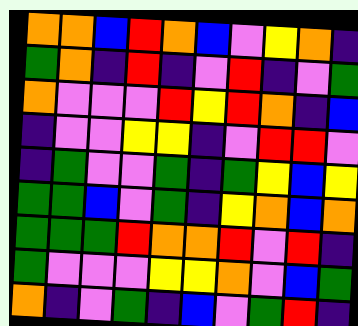[["orange", "orange", "blue", "red", "orange", "blue", "violet", "yellow", "orange", "indigo"], ["green", "orange", "indigo", "red", "indigo", "violet", "red", "indigo", "violet", "green"], ["orange", "violet", "violet", "violet", "red", "yellow", "red", "orange", "indigo", "blue"], ["indigo", "violet", "violet", "yellow", "yellow", "indigo", "violet", "red", "red", "violet"], ["indigo", "green", "violet", "violet", "green", "indigo", "green", "yellow", "blue", "yellow"], ["green", "green", "blue", "violet", "green", "indigo", "yellow", "orange", "blue", "orange"], ["green", "green", "green", "red", "orange", "orange", "red", "violet", "red", "indigo"], ["green", "violet", "violet", "violet", "yellow", "yellow", "orange", "violet", "blue", "green"], ["orange", "indigo", "violet", "green", "indigo", "blue", "violet", "green", "red", "indigo"]]